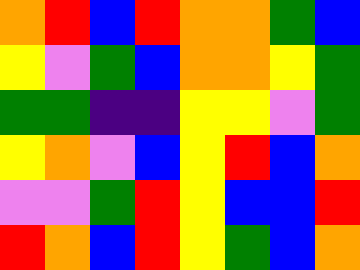[["orange", "red", "blue", "red", "orange", "orange", "green", "blue"], ["yellow", "violet", "green", "blue", "orange", "orange", "yellow", "green"], ["green", "green", "indigo", "indigo", "yellow", "yellow", "violet", "green"], ["yellow", "orange", "violet", "blue", "yellow", "red", "blue", "orange"], ["violet", "violet", "green", "red", "yellow", "blue", "blue", "red"], ["red", "orange", "blue", "red", "yellow", "green", "blue", "orange"]]